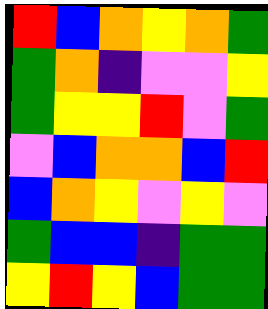[["red", "blue", "orange", "yellow", "orange", "green"], ["green", "orange", "indigo", "violet", "violet", "yellow"], ["green", "yellow", "yellow", "red", "violet", "green"], ["violet", "blue", "orange", "orange", "blue", "red"], ["blue", "orange", "yellow", "violet", "yellow", "violet"], ["green", "blue", "blue", "indigo", "green", "green"], ["yellow", "red", "yellow", "blue", "green", "green"]]